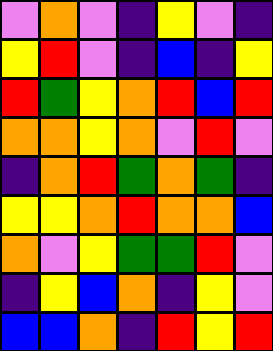[["violet", "orange", "violet", "indigo", "yellow", "violet", "indigo"], ["yellow", "red", "violet", "indigo", "blue", "indigo", "yellow"], ["red", "green", "yellow", "orange", "red", "blue", "red"], ["orange", "orange", "yellow", "orange", "violet", "red", "violet"], ["indigo", "orange", "red", "green", "orange", "green", "indigo"], ["yellow", "yellow", "orange", "red", "orange", "orange", "blue"], ["orange", "violet", "yellow", "green", "green", "red", "violet"], ["indigo", "yellow", "blue", "orange", "indigo", "yellow", "violet"], ["blue", "blue", "orange", "indigo", "red", "yellow", "red"]]